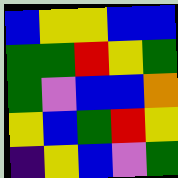[["blue", "yellow", "yellow", "blue", "blue"], ["green", "green", "red", "yellow", "green"], ["green", "violet", "blue", "blue", "orange"], ["yellow", "blue", "green", "red", "yellow"], ["indigo", "yellow", "blue", "violet", "green"]]